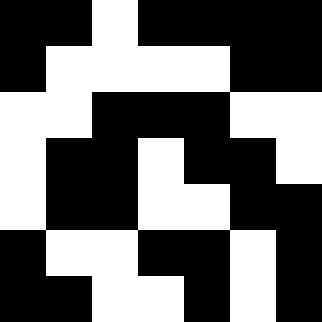[["black", "black", "white", "black", "black", "black", "black"], ["black", "white", "white", "white", "white", "black", "black"], ["white", "white", "black", "black", "black", "white", "white"], ["white", "black", "black", "white", "black", "black", "white"], ["white", "black", "black", "white", "white", "black", "black"], ["black", "white", "white", "black", "black", "white", "black"], ["black", "black", "white", "white", "black", "white", "black"]]